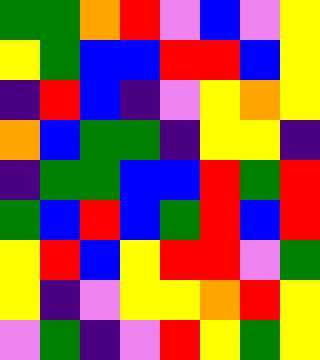[["green", "green", "orange", "red", "violet", "blue", "violet", "yellow"], ["yellow", "green", "blue", "blue", "red", "red", "blue", "yellow"], ["indigo", "red", "blue", "indigo", "violet", "yellow", "orange", "yellow"], ["orange", "blue", "green", "green", "indigo", "yellow", "yellow", "indigo"], ["indigo", "green", "green", "blue", "blue", "red", "green", "red"], ["green", "blue", "red", "blue", "green", "red", "blue", "red"], ["yellow", "red", "blue", "yellow", "red", "red", "violet", "green"], ["yellow", "indigo", "violet", "yellow", "yellow", "orange", "red", "yellow"], ["violet", "green", "indigo", "violet", "red", "yellow", "green", "yellow"]]